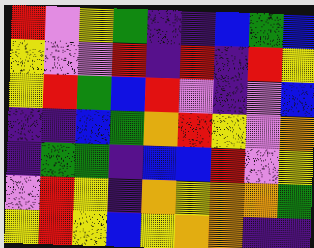[["red", "violet", "yellow", "green", "indigo", "indigo", "blue", "green", "blue"], ["yellow", "violet", "violet", "red", "indigo", "red", "indigo", "red", "yellow"], ["yellow", "red", "green", "blue", "red", "violet", "indigo", "violet", "blue"], ["indigo", "indigo", "blue", "green", "orange", "red", "yellow", "violet", "orange"], ["indigo", "green", "green", "indigo", "blue", "blue", "red", "violet", "yellow"], ["violet", "red", "yellow", "indigo", "orange", "yellow", "orange", "orange", "green"], ["yellow", "red", "yellow", "blue", "yellow", "orange", "orange", "indigo", "indigo"]]